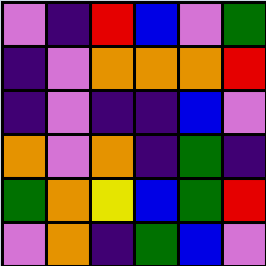[["violet", "indigo", "red", "blue", "violet", "green"], ["indigo", "violet", "orange", "orange", "orange", "red"], ["indigo", "violet", "indigo", "indigo", "blue", "violet"], ["orange", "violet", "orange", "indigo", "green", "indigo"], ["green", "orange", "yellow", "blue", "green", "red"], ["violet", "orange", "indigo", "green", "blue", "violet"]]